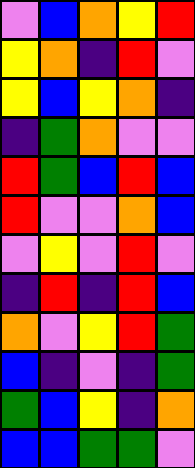[["violet", "blue", "orange", "yellow", "red"], ["yellow", "orange", "indigo", "red", "violet"], ["yellow", "blue", "yellow", "orange", "indigo"], ["indigo", "green", "orange", "violet", "violet"], ["red", "green", "blue", "red", "blue"], ["red", "violet", "violet", "orange", "blue"], ["violet", "yellow", "violet", "red", "violet"], ["indigo", "red", "indigo", "red", "blue"], ["orange", "violet", "yellow", "red", "green"], ["blue", "indigo", "violet", "indigo", "green"], ["green", "blue", "yellow", "indigo", "orange"], ["blue", "blue", "green", "green", "violet"]]